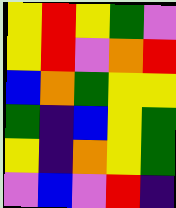[["yellow", "red", "yellow", "green", "violet"], ["yellow", "red", "violet", "orange", "red"], ["blue", "orange", "green", "yellow", "yellow"], ["green", "indigo", "blue", "yellow", "green"], ["yellow", "indigo", "orange", "yellow", "green"], ["violet", "blue", "violet", "red", "indigo"]]